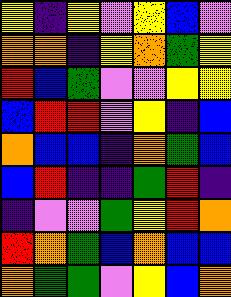[["yellow", "indigo", "yellow", "violet", "yellow", "blue", "violet"], ["orange", "orange", "indigo", "yellow", "orange", "green", "yellow"], ["red", "blue", "green", "violet", "violet", "yellow", "yellow"], ["blue", "red", "red", "violet", "yellow", "indigo", "blue"], ["orange", "blue", "blue", "indigo", "orange", "green", "blue"], ["blue", "red", "indigo", "indigo", "green", "red", "indigo"], ["indigo", "violet", "violet", "green", "yellow", "red", "orange"], ["red", "orange", "green", "blue", "orange", "blue", "blue"], ["orange", "green", "green", "violet", "yellow", "blue", "orange"]]